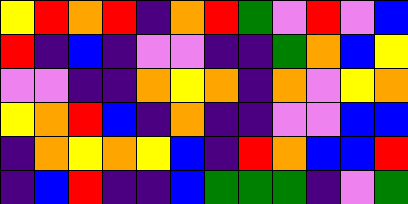[["yellow", "red", "orange", "red", "indigo", "orange", "red", "green", "violet", "red", "violet", "blue"], ["red", "indigo", "blue", "indigo", "violet", "violet", "indigo", "indigo", "green", "orange", "blue", "yellow"], ["violet", "violet", "indigo", "indigo", "orange", "yellow", "orange", "indigo", "orange", "violet", "yellow", "orange"], ["yellow", "orange", "red", "blue", "indigo", "orange", "indigo", "indigo", "violet", "violet", "blue", "blue"], ["indigo", "orange", "yellow", "orange", "yellow", "blue", "indigo", "red", "orange", "blue", "blue", "red"], ["indigo", "blue", "red", "indigo", "indigo", "blue", "green", "green", "green", "indigo", "violet", "green"]]